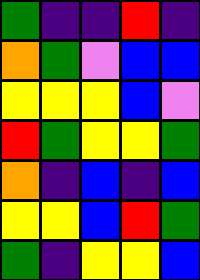[["green", "indigo", "indigo", "red", "indigo"], ["orange", "green", "violet", "blue", "blue"], ["yellow", "yellow", "yellow", "blue", "violet"], ["red", "green", "yellow", "yellow", "green"], ["orange", "indigo", "blue", "indigo", "blue"], ["yellow", "yellow", "blue", "red", "green"], ["green", "indigo", "yellow", "yellow", "blue"]]